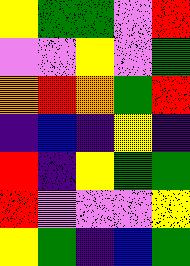[["yellow", "green", "green", "violet", "red"], ["violet", "violet", "yellow", "violet", "green"], ["orange", "red", "orange", "green", "red"], ["indigo", "blue", "indigo", "yellow", "indigo"], ["red", "indigo", "yellow", "green", "green"], ["red", "violet", "violet", "violet", "yellow"], ["yellow", "green", "indigo", "blue", "green"]]